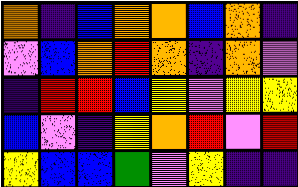[["orange", "indigo", "blue", "orange", "orange", "blue", "orange", "indigo"], ["violet", "blue", "orange", "red", "orange", "indigo", "orange", "violet"], ["indigo", "red", "red", "blue", "yellow", "violet", "yellow", "yellow"], ["blue", "violet", "indigo", "yellow", "orange", "red", "violet", "red"], ["yellow", "blue", "blue", "green", "violet", "yellow", "indigo", "indigo"]]